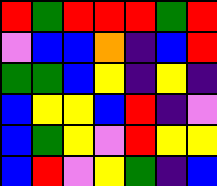[["red", "green", "red", "red", "red", "green", "red"], ["violet", "blue", "blue", "orange", "indigo", "blue", "red"], ["green", "green", "blue", "yellow", "indigo", "yellow", "indigo"], ["blue", "yellow", "yellow", "blue", "red", "indigo", "violet"], ["blue", "green", "yellow", "violet", "red", "yellow", "yellow"], ["blue", "red", "violet", "yellow", "green", "indigo", "blue"]]